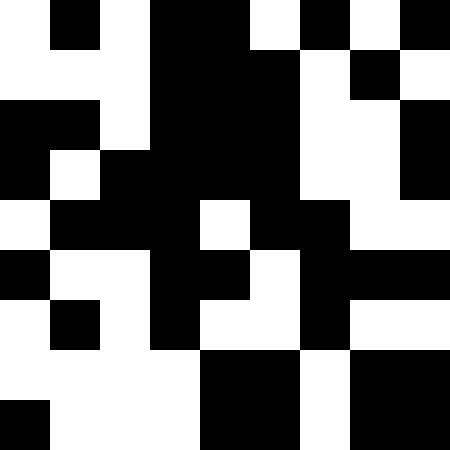[["white", "black", "white", "black", "black", "white", "black", "white", "black"], ["white", "white", "white", "black", "black", "black", "white", "black", "white"], ["black", "black", "white", "black", "black", "black", "white", "white", "black"], ["black", "white", "black", "black", "black", "black", "white", "white", "black"], ["white", "black", "black", "black", "white", "black", "black", "white", "white"], ["black", "white", "white", "black", "black", "white", "black", "black", "black"], ["white", "black", "white", "black", "white", "white", "black", "white", "white"], ["white", "white", "white", "white", "black", "black", "white", "black", "black"], ["black", "white", "white", "white", "black", "black", "white", "black", "black"]]